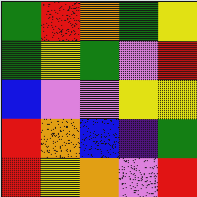[["green", "red", "orange", "green", "yellow"], ["green", "yellow", "green", "violet", "red"], ["blue", "violet", "violet", "yellow", "yellow"], ["red", "orange", "blue", "indigo", "green"], ["red", "yellow", "orange", "violet", "red"]]